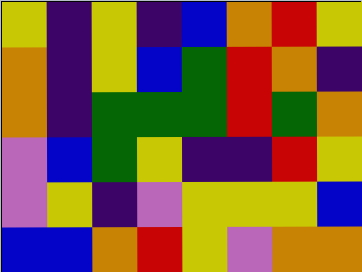[["yellow", "indigo", "yellow", "indigo", "blue", "orange", "red", "yellow"], ["orange", "indigo", "yellow", "blue", "green", "red", "orange", "indigo"], ["orange", "indigo", "green", "green", "green", "red", "green", "orange"], ["violet", "blue", "green", "yellow", "indigo", "indigo", "red", "yellow"], ["violet", "yellow", "indigo", "violet", "yellow", "yellow", "yellow", "blue"], ["blue", "blue", "orange", "red", "yellow", "violet", "orange", "orange"]]